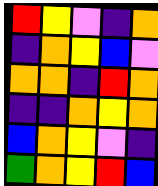[["red", "yellow", "violet", "indigo", "orange"], ["indigo", "orange", "yellow", "blue", "violet"], ["orange", "orange", "indigo", "red", "orange"], ["indigo", "indigo", "orange", "yellow", "orange"], ["blue", "orange", "yellow", "violet", "indigo"], ["green", "orange", "yellow", "red", "blue"]]